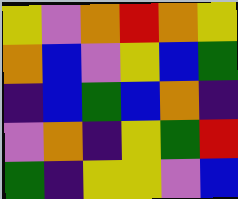[["yellow", "violet", "orange", "red", "orange", "yellow"], ["orange", "blue", "violet", "yellow", "blue", "green"], ["indigo", "blue", "green", "blue", "orange", "indigo"], ["violet", "orange", "indigo", "yellow", "green", "red"], ["green", "indigo", "yellow", "yellow", "violet", "blue"]]